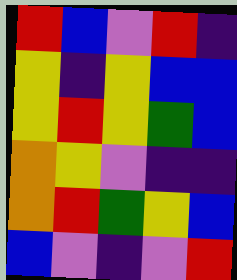[["red", "blue", "violet", "red", "indigo"], ["yellow", "indigo", "yellow", "blue", "blue"], ["yellow", "red", "yellow", "green", "blue"], ["orange", "yellow", "violet", "indigo", "indigo"], ["orange", "red", "green", "yellow", "blue"], ["blue", "violet", "indigo", "violet", "red"]]